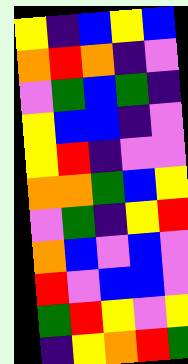[["yellow", "indigo", "blue", "yellow", "blue"], ["orange", "red", "orange", "indigo", "violet"], ["violet", "green", "blue", "green", "indigo"], ["yellow", "blue", "blue", "indigo", "violet"], ["yellow", "red", "indigo", "violet", "violet"], ["orange", "orange", "green", "blue", "yellow"], ["violet", "green", "indigo", "yellow", "red"], ["orange", "blue", "violet", "blue", "violet"], ["red", "violet", "blue", "blue", "violet"], ["green", "red", "yellow", "violet", "yellow"], ["indigo", "yellow", "orange", "red", "green"]]